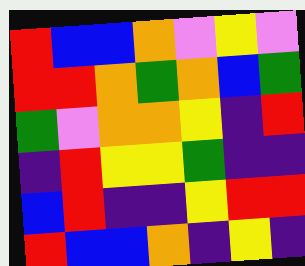[["red", "blue", "blue", "orange", "violet", "yellow", "violet"], ["red", "red", "orange", "green", "orange", "blue", "green"], ["green", "violet", "orange", "orange", "yellow", "indigo", "red"], ["indigo", "red", "yellow", "yellow", "green", "indigo", "indigo"], ["blue", "red", "indigo", "indigo", "yellow", "red", "red"], ["red", "blue", "blue", "orange", "indigo", "yellow", "indigo"]]